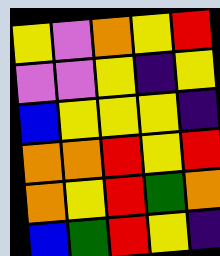[["yellow", "violet", "orange", "yellow", "red"], ["violet", "violet", "yellow", "indigo", "yellow"], ["blue", "yellow", "yellow", "yellow", "indigo"], ["orange", "orange", "red", "yellow", "red"], ["orange", "yellow", "red", "green", "orange"], ["blue", "green", "red", "yellow", "indigo"]]